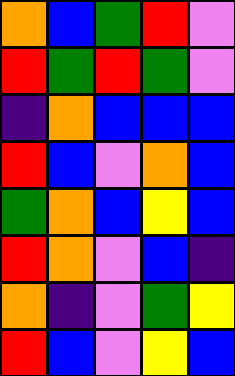[["orange", "blue", "green", "red", "violet"], ["red", "green", "red", "green", "violet"], ["indigo", "orange", "blue", "blue", "blue"], ["red", "blue", "violet", "orange", "blue"], ["green", "orange", "blue", "yellow", "blue"], ["red", "orange", "violet", "blue", "indigo"], ["orange", "indigo", "violet", "green", "yellow"], ["red", "blue", "violet", "yellow", "blue"]]